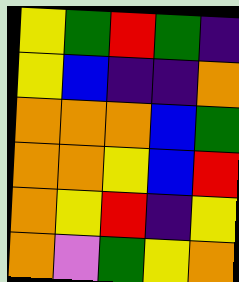[["yellow", "green", "red", "green", "indigo"], ["yellow", "blue", "indigo", "indigo", "orange"], ["orange", "orange", "orange", "blue", "green"], ["orange", "orange", "yellow", "blue", "red"], ["orange", "yellow", "red", "indigo", "yellow"], ["orange", "violet", "green", "yellow", "orange"]]